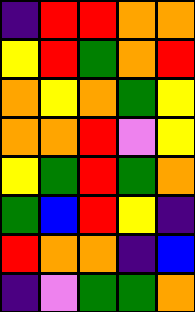[["indigo", "red", "red", "orange", "orange"], ["yellow", "red", "green", "orange", "red"], ["orange", "yellow", "orange", "green", "yellow"], ["orange", "orange", "red", "violet", "yellow"], ["yellow", "green", "red", "green", "orange"], ["green", "blue", "red", "yellow", "indigo"], ["red", "orange", "orange", "indigo", "blue"], ["indigo", "violet", "green", "green", "orange"]]